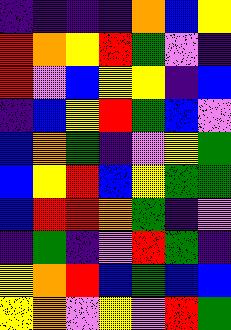[["indigo", "indigo", "indigo", "indigo", "orange", "blue", "yellow"], ["red", "orange", "yellow", "red", "green", "violet", "indigo"], ["red", "violet", "blue", "yellow", "yellow", "indigo", "blue"], ["indigo", "blue", "yellow", "red", "green", "blue", "violet"], ["blue", "orange", "green", "indigo", "violet", "yellow", "green"], ["blue", "yellow", "red", "blue", "yellow", "green", "green"], ["blue", "red", "red", "orange", "green", "indigo", "violet"], ["indigo", "green", "indigo", "violet", "red", "green", "indigo"], ["yellow", "orange", "red", "blue", "green", "blue", "blue"], ["yellow", "orange", "violet", "yellow", "violet", "red", "green"]]